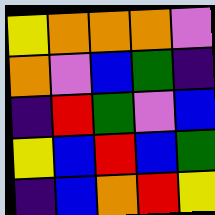[["yellow", "orange", "orange", "orange", "violet"], ["orange", "violet", "blue", "green", "indigo"], ["indigo", "red", "green", "violet", "blue"], ["yellow", "blue", "red", "blue", "green"], ["indigo", "blue", "orange", "red", "yellow"]]